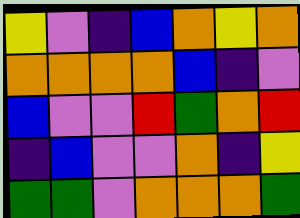[["yellow", "violet", "indigo", "blue", "orange", "yellow", "orange"], ["orange", "orange", "orange", "orange", "blue", "indigo", "violet"], ["blue", "violet", "violet", "red", "green", "orange", "red"], ["indigo", "blue", "violet", "violet", "orange", "indigo", "yellow"], ["green", "green", "violet", "orange", "orange", "orange", "green"]]